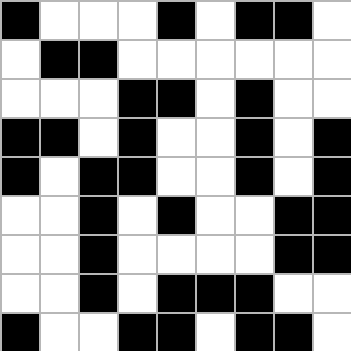[["black", "white", "white", "white", "black", "white", "black", "black", "white"], ["white", "black", "black", "white", "white", "white", "white", "white", "white"], ["white", "white", "white", "black", "black", "white", "black", "white", "white"], ["black", "black", "white", "black", "white", "white", "black", "white", "black"], ["black", "white", "black", "black", "white", "white", "black", "white", "black"], ["white", "white", "black", "white", "black", "white", "white", "black", "black"], ["white", "white", "black", "white", "white", "white", "white", "black", "black"], ["white", "white", "black", "white", "black", "black", "black", "white", "white"], ["black", "white", "white", "black", "black", "white", "black", "black", "white"]]